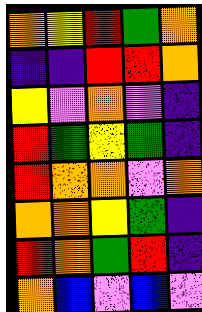[["orange", "yellow", "red", "green", "orange"], ["indigo", "indigo", "red", "red", "orange"], ["yellow", "violet", "orange", "violet", "indigo"], ["red", "green", "yellow", "green", "indigo"], ["red", "orange", "orange", "violet", "orange"], ["orange", "orange", "yellow", "green", "indigo"], ["red", "orange", "green", "red", "indigo"], ["orange", "blue", "violet", "blue", "violet"]]